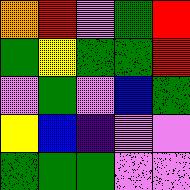[["orange", "red", "violet", "green", "red"], ["green", "yellow", "green", "green", "red"], ["violet", "green", "violet", "blue", "green"], ["yellow", "blue", "indigo", "violet", "violet"], ["green", "green", "green", "violet", "violet"]]